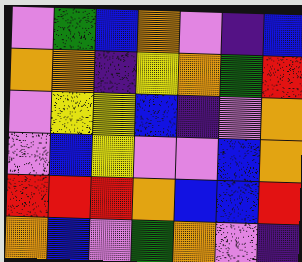[["violet", "green", "blue", "orange", "violet", "indigo", "blue"], ["orange", "orange", "indigo", "yellow", "orange", "green", "red"], ["violet", "yellow", "yellow", "blue", "indigo", "violet", "orange"], ["violet", "blue", "yellow", "violet", "violet", "blue", "orange"], ["red", "red", "red", "orange", "blue", "blue", "red"], ["orange", "blue", "violet", "green", "orange", "violet", "indigo"]]